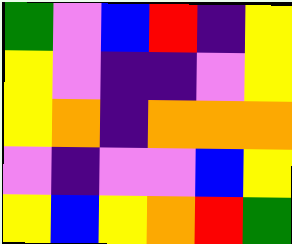[["green", "violet", "blue", "red", "indigo", "yellow"], ["yellow", "violet", "indigo", "indigo", "violet", "yellow"], ["yellow", "orange", "indigo", "orange", "orange", "orange"], ["violet", "indigo", "violet", "violet", "blue", "yellow"], ["yellow", "blue", "yellow", "orange", "red", "green"]]